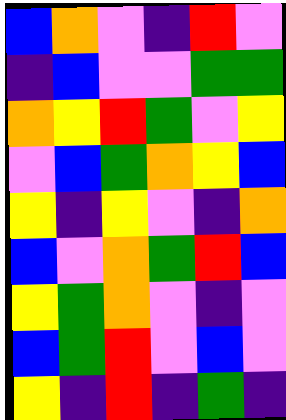[["blue", "orange", "violet", "indigo", "red", "violet"], ["indigo", "blue", "violet", "violet", "green", "green"], ["orange", "yellow", "red", "green", "violet", "yellow"], ["violet", "blue", "green", "orange", "yellow", "blue"], ["yellow", "indigo", "yellow", "violet", "indigo", "orange"], ["blue", "violet", "orange", "green", "red", "blue"], ["yellow", "green", "orange", "violet", "indigo", "violet"], ["blue", "green", "red", "violet", "blue", "violet"], ["yellow", "indigo", "red", "indigo", "green", "indigo"]]